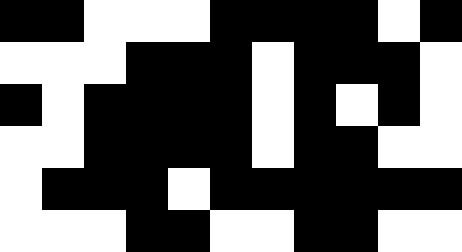[["black", "black", "white", "white", "white", "black", "black", "black", "black", "white", "black"], ["white", "white", "white", "black", "black", "black", "white", "black", "black", "black", "white"], ["black", "white", "black", "black", "black", "black", "white", "black", "white", "black", "white"], ["white", "white", "black", "black", "black", "black", "white", "black", "black", "white", "white"], ["white", "black", "black", "black", "white", "black", "black", "black", "black", "black", "black"], ["white", "white", "white", "black", "black", "white", "white", "black", "black", "white", "white"]]